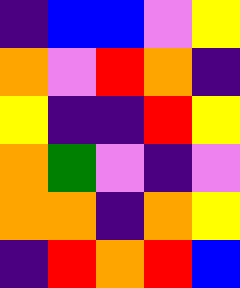[["indigo", "blue", "blue", "violet", "yellow"], ["orange", "violet", "red", "orange", "indigo"], ["yellow", "indigo", "indigo", "red", "yellow"], ["orange", "green", "violet", "indigo", "violet"], ["orange", "orange", "indigo", "orange", "yellow"], ["indigo", "red", "orange", "red", "blue"]]